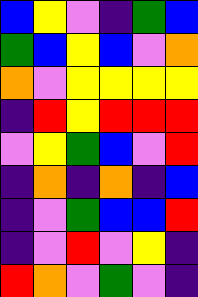[["blue", "yellow", "violet", "indigo", "green", "blue"], ["green", "blue", "yellow", "blue", "violet", "orange"], ["orange", "violet", "yellow", "yellow", "yellow", "yellow"], ["indigo", "red", "yellow", "red", "red", "red"], ["violet", "yellow", "green", "blue", "violet", "red"], ["indigo", "orange", "indigo", "orange", "indigo", "blue"], ["indigo", "violet", "green", "blue", "blue", "red"], ["indigo", "violet", "red", "violet", "yellow", "indigo"], ["red", "orange", "violet", "green", "violet", "indigo"]]